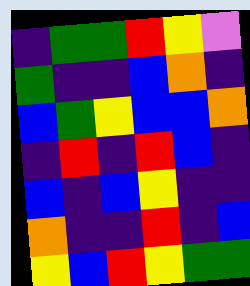[["indigo", "green", "green", "red", "yellow", "violet"], ["green", "indigo", "indigo", "blue", "orange", "indigo"], ["blue", "green", "yellow", "blue", "blue", "orange"], ["indigo", "red", "indigo", "red", "blue", "indigo"], ["blue", "indigo", "blue", "yellow", "indigo", "indigo"], ["orange", "indigo", "indigo", "red", "indigo", "blue"], ["yellow", "blue", "red", "yellow", "green", "green"]]